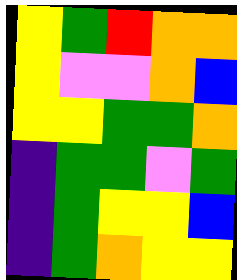[["yellow", "green", "red", "orange", "orange"], ["yellow", "violet", "violet", "orange", "blue"], ["yellow", "yellow", "green", "green", "orange"], ["indigo", "green", "green", "violet", "green"], ["indigo", "green", "yellow", "yellow", "blue"], ["indigo", "green", "orange", "yellow", "yellow"]]